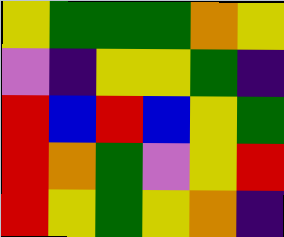[["yellow", "green", "green", "green", "orange", "yellow"], ["violet", "indigo", "yellow", "yellow", "green", "indigo"], ["red", "blue", "red", "blue", "yellow", "green"], ["red", "orange", "green", "violet", "yellow", "red"], ["red", "yellow", "green", "yellow", "orange", "indigo"]]